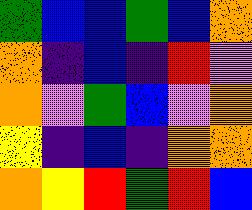[["green", "blue", "blue", "green", "blue", "orange"], ["orange", "indigo", "blue", "indigo", "red", "violet"], ["orange", "violet", "green", "blue", "violet", "orange"], ["yellow", "indigo", "blue", "indigo", "orange", "orange"], ["orange", "yellow", "red", "green", "red", "blue"]]